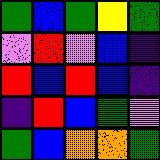[["green", "blue", "green", "yellow", "green"], ["violet", "red", "violet", "blue", "indigo"], ["red", "blue", "red", "blue", "indigo"], ["indigo", "red", "blue", "green", "violet"], ["green", "blue", "orange", "orange", "green"]]